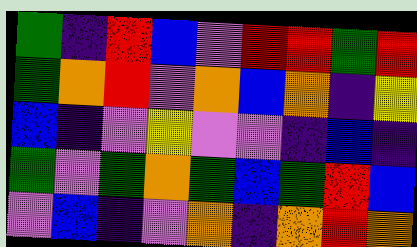[["green", "indigo", "red", "blue", "violet", "red", "red", "green", "red"], ["green", "orange", "red", "violet", "orange", "blue", "orange", "indigo", "yellow"], ["blue", "indigo", "violet", "yellow", "violet", "violet", "indigo", "blue", "indigo"], ["green", "violet", "green", "orange", "green", "blue", "green", "red", "blue"], ["violet", "blue", "indigo", "violet", "orange", "indigo", "orange", "red", "orange"]]